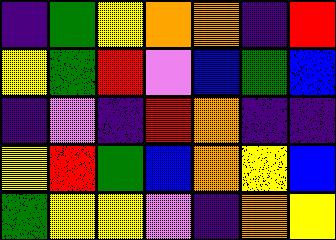[["indigo", "green", "yellow", "orange", "orange", "indigo", "red"], ["yellow", "green", "red", "violet", "blue", "green", "blue"], ["indigo", "violet", "indigo", "red", "orange", "indigo", "indigo"], ["yellow", "red", "green", "blue", "orange", "yellow", "blue"], ["green", "yellow", "yellow", "violet", "indigo", "orange", "yellow"]]